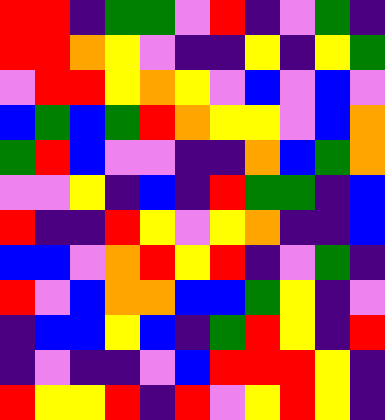[["red", "red", "indigo", "green", "green", "violet", "red", "indigo", "violet", "green", "indigo"], ["red", "red", "orange", "yellow", "violet", "indigo", "indigo", "yellow", "indigo", "yellow", "green"], ["violet", "red", "red", "yellow", "orange", "yellow", "violet", "blue", "violet", "blue", "violet"], ["blue", "green", "blue", "green", "red", "orange", "yellow", "yellow", "violet", "blue", "orange"], ["green", "red", "blue", "violet", "violet", "indigo", "indigo", "orange", "blue", "green", "orange"], ["violet", "violet", "yellow", "indigo", "blue", "indigo", "red", "green", "green", "indigo", "blue"], ["red", "indigo", "indigo", "red", "yellow", "violet", "yellow", "orange", "indigo", "indigo", "blue"], ["blue", "blue", "violet", "orange", "red", "yellow", "red", "indigo", "violet", "green", "indigo"], ["red", "violet", "blue", "orange", "orange", "blue", "blue", "green", "yellow", "indigo", "violet"], ["indigo", "blue", "blue", "yellow", "blue", "indigo", "green", "red", "yellow", "indigo", "red"], ["indigo", "violet", "indigo", "indigo", "violet", "blue", "red", "red", "red", "yellow", "indigo"], ["red", "yellow", "yellow", "red", "indigo", "red", "violet", "yellow", "red", "yellow", "indigo"]]